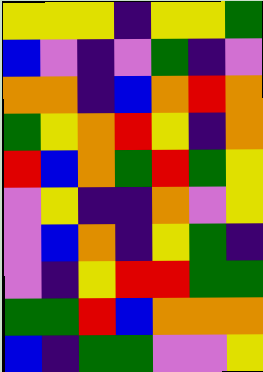[["yellow", "yellow", "yellow", "indigo", "yellow", "yellow", "green"], ["blue", "violet", "indigo", "violet", "green", "indigo", "violet"], ["orange", "orange", "indigo", "blue", "orange", "red", "orange"], ["green", "yellow", "orange", "red", "yellow", "indigo", "orange"], ["red", "blue", "orange", "green", "red", "green", "yellow"], ["violet", "yellow", "indigo", "indigo", "orange", "violet", "yellow"], ["violet", "blue", "orange", "indigo", "yellow", "green", "indigo"], ["violet", "indigo", "yellow", "red", "red", "green", "green"], ["green", "green", "red", "blue", "orange", "orange", "orange"], ["blue", "indigo", "green", "green", "violet", "violet", "yellow"]]